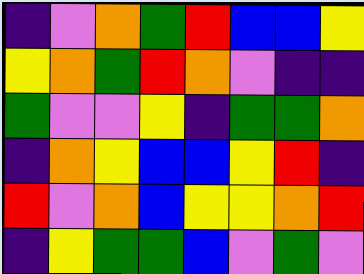[["indigo", "violet", "orange", "green", "red", "blue", "blue", "yellow"], ["yellow", "orange", "green", "red", "orange", "violet", "indigo", "indigo"], ["green", "violet", "violet", "yellow", "indigo", "green", "green", "orange"], ["indigo", "orange", "yellow", "blue", "blue", "yellow", "red", "indigo"], ["red", "violet", "orange", "blue", "yellow", "yellow", "orange", "red"], ["indigo", "yellow", "green", "green", "blue", "violet", "green", "violet"]]